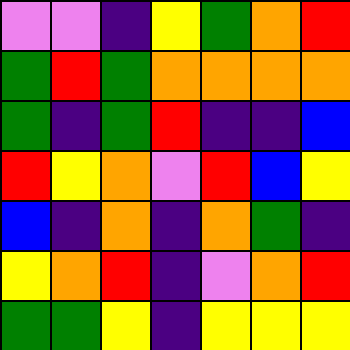[["violet", "violet", "indigo", "yellow", "green", "orange", "red"], ["green", "red", "green", "orange", "orange", "orange", "orange"], ["green", "indigo", "green", "red", "indigo", "indigo", "blue"], ["red", "yellow", "orange", "violet", "red", "blue", "yellow"], ["blue", "indigo", "orange", "indigo", "orange", "green", "indigo"], ["yellow", "orange", "red", "indigo", "violet", "orange", "red"], ["green", "green", "yellow", "indigo", "yellow", "yellow", "yellow"]]